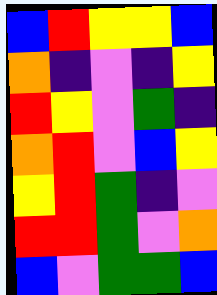[["blue", "red", "yellow", "yellow", "blue"], ["orange", "indigo", "violet", "indigo", "yellow"], ["red", "yellow", "violet", "green", "indigo"], ["orange", "red", "violet", "blue", "yellow"], ["yellow", "red", "green", "indigo", "violet"], ["red", "red", "green", "violet", "orange"], ["blue", "violet", "green", "green", "blue"]]